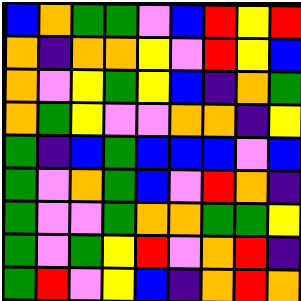[["blue", "orange", "green", "green", "violet", "blue", "red", "yellow", "red"], ["orange", "indigo", "orange", "orange", "yellow", "violet", "red", "yellow", "blue"], ["orange", "violet", "yellow", "green", "yellow", "blue", "indigo", "orange", "green"], ["orange", "green", "yellow", "violet", "violet", "orange", "orange", "indigo", "yellow"], ["green", "indigo", "blue", "green", "blue", "blue", "blue", "violet", "blue"], ["green", "violet", "orange", "green", "blue", "violet", "red", "orange", "indigo"], ["green", "violet", "violet", "green", "orange", "orange", "green", "green", "yellow"], ["green", "violet", "green", "yellow", "red", "violet", "orange", "red", "indigo"], ["green", "red", "violet", "yellow", "blue", "indigo", "orange", "red", "orange"]]